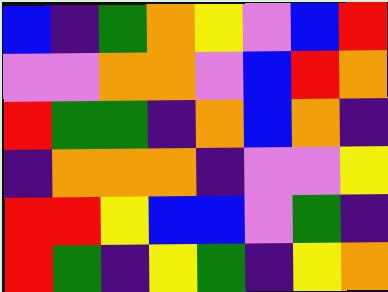[["blue", "indigo", "green", "orange", "yellow", "violet", "blue", "red"], ["violet", "violet", "orange", "orange", "violet", "blue", "red", "orange"], ["red", "green", "green", "indigo", "orange", "blue", "orange", "indigo"], ["indigo", "orange", "orange", "orange", "indigo", "violet", "violet", "yellow"], ["red", "red", "yellow", "blue", "blue", "violet", "green", "indigo"], ["red", "green", "indigo", "yellow", "green", "indigo", "yellow", "orange"]]